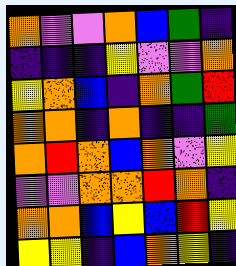[["orange", "violet", "violet", "orange", "blue", "green", "indigo"], ["indigo", "indigo", "indigo", "yellow", "violet", "violet", "orange"], ["yellow", "orange", "blue", "indigo", "orange", "green", "red"], ["orange", "orange", "indigo", "orange", "indigo", "indigo", "green"], ["orange", "red", "orange", "blue", "orange", "violet", "yellow"], ["violet", "violet", "orange", "orange", "red", "orange", "indigo"], ["orange", "orange", "blue", "yellow", "blue", "red", "yellow"], ["yellow", "yellow", "indigo", "blue", "orange", "yellow", "indigo"]]